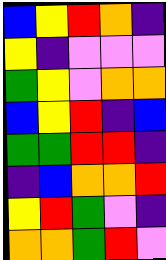[["blue", "yellow", "red", "orange", "indigo"], ["yellow", "indigo", "violet", "violet", "violet"], ["green", "yellow", "violet", "orange", "orange"], ["blue", "yellow", "red", "indigo", "blue"], ["green", "green", "red", "red", "indigo"], ["indigo", "blue", "orange", "orange", "red"], ["yellow", "red", "green", "violet", "indigo"], ["orange", "orange", "green", "red", "violet"]]